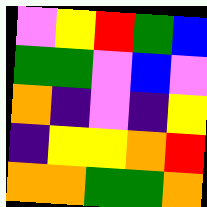[["violet", "yellow", "red", "green", "blue"], ["green", "green", "violet", "blue", "violet"], ["orange", "indigo", "violet", "indigo", "yellow"], ["indigo", "yellow", "yellow", "orange", "red"], ["orange", "orange", "green", "green", "orange"]]